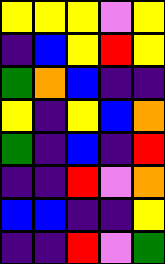[["yellow", "yellow", "yellow", "violet", "yellow"], ["indigo", "blue", "yellow", "red", "yellow"], ["green", "orange", "blue", "indigo", "indigo"], ["yellow", "indigo", "yellow", "blue", "orange"], ["green", "indigo", "blue", "indigo", "red"], ["indigo", "indigo", "red", "violet", "orange"], ["blue", "blue", "indigo", "indigo", "yellow"], ["indigo", "indigo", "red", "violet", "green"]]